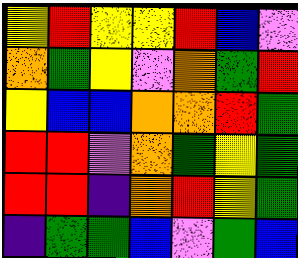[["yellow", "red", "yellow", "yellow", "red", "blue", "violet"], ["orange", "green", "yellow", "violet", "orange", "green", "red"], ["yellow", "blue", "blue", "orange", "orange", "red", "green"], ["red", "red", "violet", "orange", "green", "yellow", "green"], ["red", "red", "indigo", "orange", "red", "yellow", "green"], ["indigo", "green", "green", "blue", "violet", "green", "blue"]]